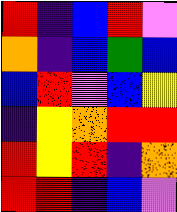[["red", "indigo", "blue", "red", "violet"], ["orange", "indigo", "blue", "green", "blue"], ["blue", "red", "violet", "blue", "yellow"], ["indigo", "yellow", "orange", "red", "red"], ["red", "yellow", "red", "indigo", "orange"], ["red", "red", "indigo", "blue", "violet"]]